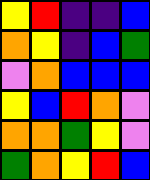[["yellow", "red", "indigo", "indigo", "blue"], ["orange", "yellow", "indigo", "blue", "green"], ["violet", "orange", "blue", "blue", "blue"], ["yellow", "blue", "red", "orange", "violet"], ["orange", "orange", "green", "yellow", "violet"], ["green", "orange", "yellow", "red", "blue"]]